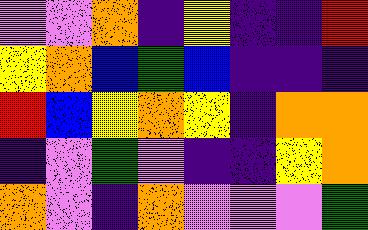[["violet", "violet", "orange", "indigo", "yellow", "indigo", "indigo", "red"], ["yellow", "orange", "blue", "green", "blue", "indigo", "indigo", "indigo"], ["red", "blue", "yellow", "orange", "yellow", "indigo", "orange", "orange"], ["indigo", "violet", "green", "violet", "indigo", "indigo", "yellow", "orange"], ["orange", "violet", "indigo", "orange", "violet", "violet", "violet", "green"]]